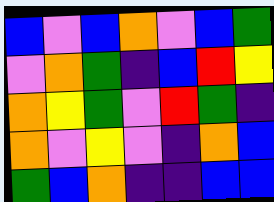[["blue", "violet", "blue", "orange", "violet", "blue", "green"], ["violet", "orange", "green", "indigo", "blue", "red", "yellow"], ["orange", "yellow", "green", "violet", "red", "green", "indigo"], ["orange", "violet", "yellow", "violet", "indigo", "orange", "blue"], ["green", "blue", "orange", "indigo", "indigo", "blue", "blue"]]